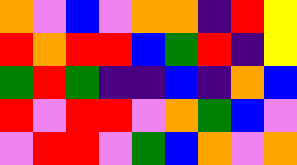[["orange", "violet", "blue", "violet", "orange", "orange", "indigo", "red", "yellow"], ["red", "orange", "red", "red", "blue", "green", "red", "indigo", "yellow"], ["green", "red", "green", "indigo", "indigo", "blue", "indigo", "orange", "blue"], ["red", "violet", "red", "red", "violet", "orange", "green", "blue", "violet"], ["violet", "red", "red", "violet", "green", "blue", "orange", "violet", "orange"]]